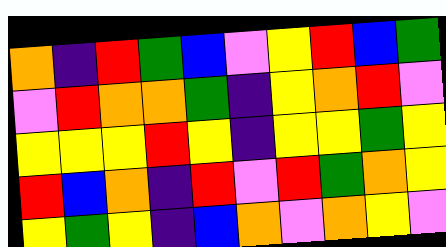[["orange", "indigo", "red", "green", "blue", "violet", "yellow", "red", "blue", "green"], ["violet", "red", "orange", "orange", "green", "indigo", "yellow", "orange", "red", "violet"], ["yellow", "yellow", "yellow", "red", "yellow", "indigo", "yellow", "yellow", "green", "yellow"], ["red", "blue", "orange", "indigo", "red", "violet", "red", "green", "orange", "yellow"], ["yellow", "green", "yellow", "indigo", "blue", "orange", "violet", "orange", "yellow", "violet"]]